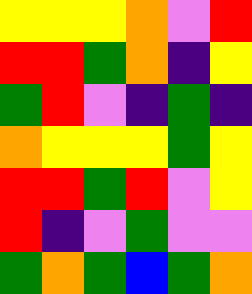[["yellow", "yellow", "yellow", "orange", "violet", "red"], ["red", "red", "green", "orange", "indigo", "yellow"], ["green", "red", "violet", "indigo", "green", "indigo"], ["orange", "yellow", "yellow", "yellow", "green", "yellow"], ["red", "red", "green", "red", "violet", "yellow"], ["red", "indigo", "violet", "green", "violet", "violet"], ["green", "orange", "green", "blue", "green", "orange"]]